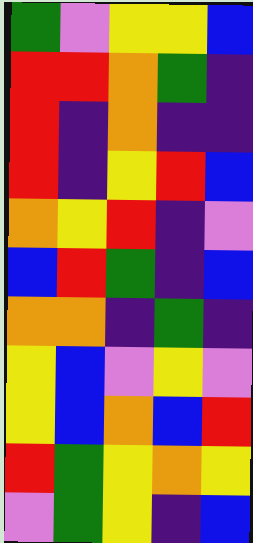[["green", "violet", "yellow", "yellow", "blue"], ["red", "red", "orange", "green", "indigo"], ["red", "indigo", "orange", "indigo", "indigo"], ["red", "indigo", "yellow", "red", "blue"], ["orange", "yellow", "red", "indigo", "violet"], ["blue", "red", "green", "indigo", "blue"], ["orange", "orange", "indigo", "green", "indigo"], ["yellow", "blue", "violet", "yellow", "violet"], ["yellow", "blue", "orange", "blue", "red"], ["red", "green", "yellow", "orange", "yellow"], ["violet", "green", "yellow", "indigo", "blue"]]